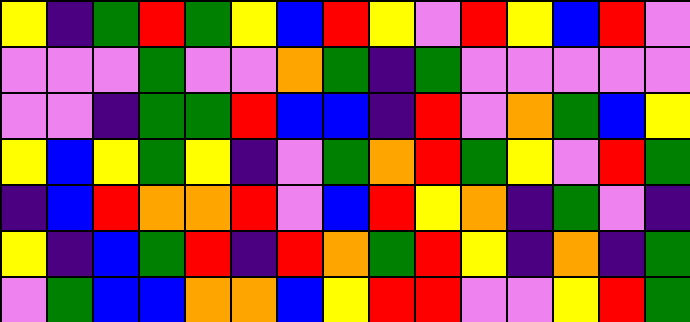[["yellow", "indigo", "green", "red", "green", "yellow", "blue", "red", "yellow", "violet", "red", "yellow", "blue", "red", "violet"], ["violet", "violet", "violet", "green", "violet", "violet", "orange", "green", "indigo", "green", "violet", "violet", "violet", "violet", "violet"], ["violet", "violet", "indigo", "green", "green", "red", "blue", "blue", "indigo", "red", "violet", "orange", "green", "blue", "yellow"], ["yellow", "blue", "yellow", "green", "yellow", "indigo", "violet", "green", "orange", "red", "green", "yellow", "violet", "red", "green"], ["indigo", "blue", "red", "orange", "orange", "red", "violet", "blue", "red", "yellow", "orange", "indigo", "green", "violet", "indigo"], ["yellow", "indigo", "blue", "green", "red", "indigo", "red", "orange", "green", "red", "yellow", "indigo", "orange", "indigo", "green"], ["violet", "green", "blue", "blue", "orange", "orange", "blue", "yellow", "red", "red", "violet", "violet", "yellow", "red", "green"]]